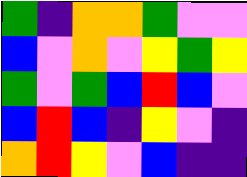[["green", "indigo", "orange", "orange", "green", "violet", "violet"], ["blue", "violet", "orange", "violet", "yellow", "green", "yellow"], ["green", "violet", "green", "blue", "red", "blue", "violet"], ["blue", "red", "blue", "indigo", "yellow", "violet", "indigo"], ["orange", "red", "yellow", "violet", "blue", "indigo", "indigo"]]